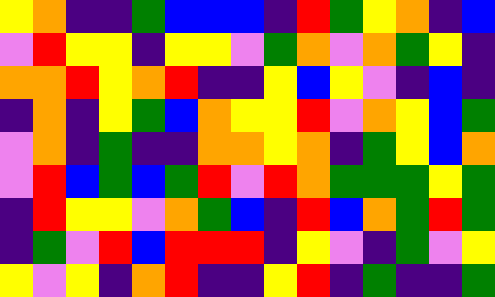[["yellow", "orange", "indigo", "indigo", "green", "blue", "blue", "blue", "indigo", "red", "green", "yellow", "orange", "indigo", "blue"], ["violet", "red", "yellow", "yellow", "indigo", "yellow", "yellow", "violet", "green", "orange", "violet", "orange", "green", "yellow", "indigo"], ["orange", "orange", "red", "yellow", "orange", "red", "indigo", "indigo", "yellow", "blue", "yellow", "violet", "indigo", "blue", "indigo"], ["indigo", "orange", "indigo", "yellow", "green", "blue", "orange", "yellow", "yellow", "red", "violet", "orange", "yellow", "blue", "green"], ["violet", "orange", "indigo", "green", "indigo", "indigo", "orange", "orange", "yellow", "orange", "indigo", "green", "yellow", "blue", "orange"], ["violet", "red", "blue", "green", "blue", "green", "red", "violet", "red", "orange", "green", "green", "green", "yellow", "green"], ["indigo", "red", "yellow", "yellow", "violet", "orange", "green", "blue", "indigo", "red", "blue", "orange", "green", "red", "green"], ["indigo", "green", "violet", "red", "blue", "red", "red", "red", "indigo", "yellow", "violet", "indigo", "green", "violet", "yellow"], ["yellow", "violet", "yellow", "indigo", "orange", "red", "indigo", "indigo", "yellow", "red", "indigo", "green", "indigo", "indigo", "green"]]